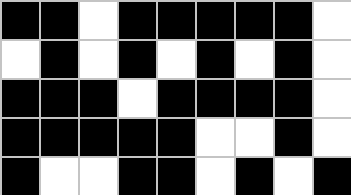[["black", "black", "white", "black", "black", "black", "black", "black", "white"], ["white", "black", "white", "black", "white", "black", "white", "black", "white"], ["black", "black", "black", "white", "black", "black", "black", "black", "white"], ["black", "black", "black", "black", "black", "white", "white", "black", "white"], ["black", "white", "white", "black", "black", "white", "black", "white", "black"]]